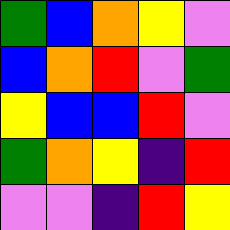[["green", "blue", "orange", "yellow", "violet"], ["blue", "orange", "red", "violet", "green"], ["yellow", "blue", "blue", "red", "violet"], ["green", "orange", "yellow", "indigo", "red"], ["violet", "violet", "indigo", "red", "yellow"]]